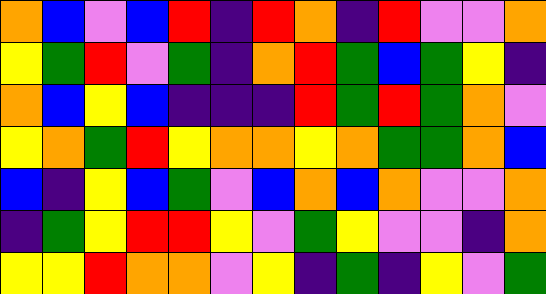[["orange", "blue", "violet", "blue", "red", "indigo", "red", "orange", "indigo", "red", "violet", "violet", "orange"], ["yellow", "green", "red", "violet", "green", "indigo", "orange", "red", "green", "blue", "green", "yellow", "indigo"], ["orange", "blue", "yellow", "blue", "indigo", "indigo", "indigo", "red", "green", "red", "green", "orange", "violet"], ["yellow", "orange", "green", "red", "yellow", "orange", "orange", "yellow", "orange", "green", "green", "orange", "blue"], ["blue", "indigo", "yellow", "blue", "green", "violet", "blue", "orange", "blue", "orange", "violet", "violet", "orange"], ["indigo", "green", "yellow", "red", "red", "yellow", "violet", "green", "yellow", "violet", "violet", "indigo", "orange"], ["yellow", "yellow", "red", "orange", "orange", "violet", "yellow", "indigo", "green", "indigo", "yellow", "violet", "green"]]